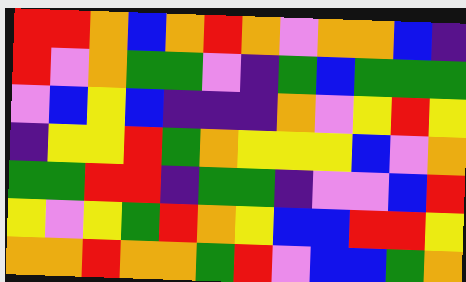[["red", "red", "orange", "blue", "orange", "red", "orange", "violet", "orange", "orange", "blue", "indigo"], ["red", "violet", "orange", "green", "green", "violet", "indigo", "green", "blue", "green", "green", "green"], ["violet", "blue", "yellow", "blue", "indigo", "indigo", "indigo", "orange", "violet", "yellow", "red", "yellow"], ["indigo", "yellow", "yellow", "red", "green", "orange", "yellow", "yellow", "yellow", "blue", "violet", "orange"], ["green", "green", "red", "red", "indigo", "green", "green", "indigo", "violet", "violet", "blue", "red"], ["yellow", "violet", "yellow", "green", "red", "orange", "yellow", "blue", "blue", "red", "red", "yellow"], ["orange", "orange", "red", "orange", "orange", "green", "red", "violet", "blue", "blue", "green", "orange"]]